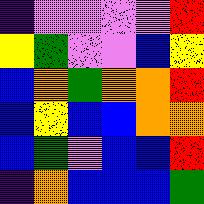[["indigo", "violet", "violet", "violet", "violet", "red"], ["yellow", "green", "violet", "violet", "blue", "yellow"], ["blue", "orange", "green", "orange", "orange", "red"], ["blue", "yellow", "blue", "blue", "orange", "orange"], ["blue", "green", "violet", "blue", "blue", "red"], ["indigo", "orange", "blue", "blue", "blue", "green"]]